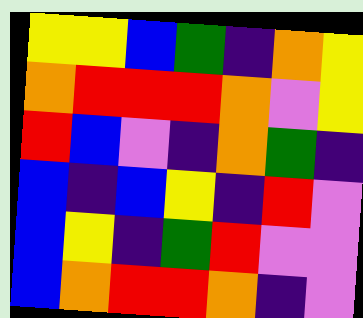[["yellow", "yellow", "blue", "green", "indigo", "orange", "yellow"], ["orange", "red", "red", "red", "orange", "violet", "yellow"], ["red", "blue", "violet", "indigo", "orange", "green", "indigo"], ["blue", "indigo", "blue", "yellow", "indigo", "red", "violet"], ["blue", "yellow", "indigo", "green", "red", "violet", "violet"], ["blue", "orange", "red", "red", "orange", "indigo", "violet"]]